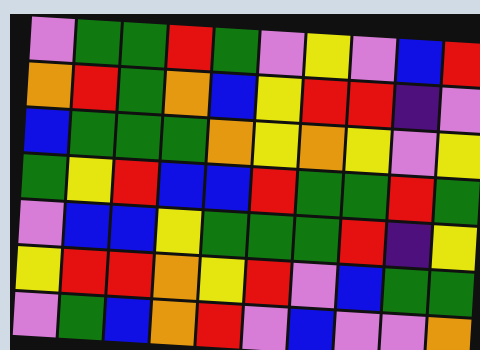[["violet", "green", "green", "red", "green", "violet", "yellow", "violet", "blue", "red"], ["orange", "red", "green", "orange", "blue", "yellow", "red", "red", "indigo", "violet"], ["blue", "green", "green", "green", "orange", "yellow", "orange", "yellow", "violet", "yellow"], ["green", "yellow", "red", "blue", "blue", "red", "green", "green", "red", "green"], ["violet", "blue", "blue", "yellow", "green", "green", "green", "red", "indigo", "yellow"], ["yellow", "red", "red", "orange", "yellow", "red", "violet", "blue", "green", "green"], ["violet", "green", "blue", "orange", "red", "violet", "blue", "violet", "violet", "orange"]]